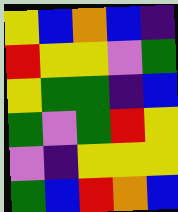[["yellow", "blue", "orange", "blue", "indigo"], ["red", "yellow", "yellow", "violet", "green"], ["yellow", "green", "green", "indigo", "blue"], ["green", "violet", "green", "red", "yellow"], ["violet", "indigo", "yellow", "yellow", "yellow"], ["green", "blue", "red", "orange", "blue"]]